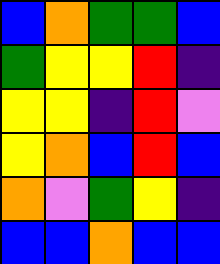[["blue", "orange", "green", "green", "blue"], ["green", "yellow", "yellow", "red", "indigo"], ["yellow", "yellow", "indigo", "red", "violet"], ["yellow", "orange", "blue", "red", "blue"], ["orange", "violet", "green", "yellow", "indigo"], ["blue", "blue", "orange", "blue", "blue"]]